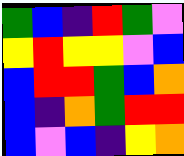[["green", "blue", "indigo", "red", "green", "violet"], ["yellow", "red", "yellow", "yellow", "violet", "blue"], ["blue", "red", "red", "green", "blue", "orange"], ["blue", "indigo", "orange", "green", "red", "red"], ["blue", "violet", "blue", "indigo", "yellow", "orange"]]